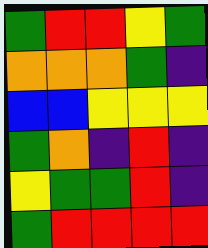[["green", "red", "red", "yellow", "green"], ["orange", "orange", "orange", "green", "indigo"], ["blue", "blue", "yellow", "yellow", "yellow"], ["green", "orange", "indigo", "red", "indigo"], ["yellow", "green", "green", "red", "indigo"], ["green", "red", "red", "red", "red"]]